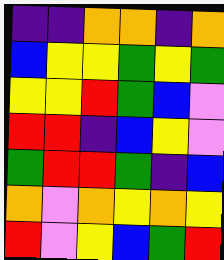[["indigo", "indigo", "orange", "orange", "indigo", "orange"], ["blue", "yellow", "yellow", "green", "yellow", "green"], ["yellow", "yellow", "red", "green", "blue", "violet"], ["red", "red", "indigo", "blue", "yellow", "violet"], ["green", "red", "red", "green", "indigo", "blue"], ["orange", "violet", "orange", "yellow", "orange", "yellow"], ["red", "violet", "yellow", "blue", "green", "red"]]